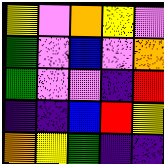[["yellow", "violet", "orange", "yellow", "violet"], ["green", "violet", "blue", "violet", "orange"], ["green", "violet", "violet", "indigo", "red"], ["indigo", "indigo", "blue", "red", "yellow"], ["orange", "yellow", "green", "indigo", "indigo"]]